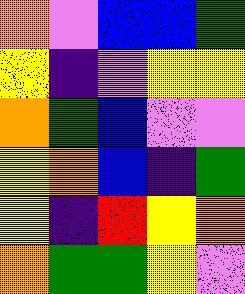[["orange", "violet", "blue", "blue", "green"], ["yellow", "indigo", "violet", "yellow", "yellow"], ["orange", "green", "blue", "violet", "violet"], ["yellow", "orange", "blue", "indigo", "green"], ["yellow", "indigo", "red", "yellow", "orange"], ["orange", "green", "green", "yellow", "violet"]]